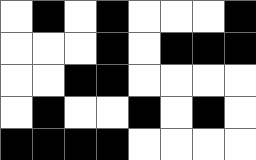[["white", "black", "white", "black", "white", "white", "white", "black"], ["white", "white", "white", "black", "white", "black", "black", "black"], ["white", "white", "black", "black", "white", "white", "white", "white"], ["white", "black", "white", "white", "black", "white", "black", "white"], ["black", "black", "black", "black", "white", "white", "white", "white"]]